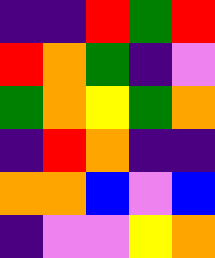[["indigo", "indigo", "red", "green", "red"], ["red", "orange", "green", "indigo", "violet"], ["green", "orange", "yellow", "green", "orange"], ["indigo", "red", "orange", "indigo", "indigo"], ["orange", "orange", "blue", "violet", "blue"], ["indigo", "violet", "violet", "yellow", "orange"]]